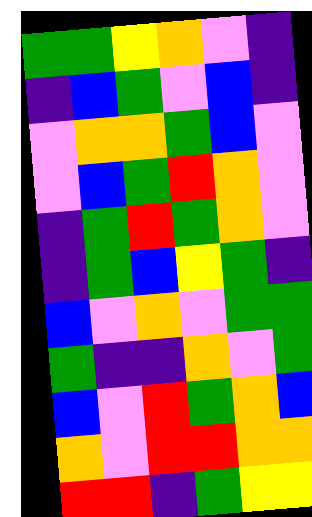[["green", "green", "yellow", "orange", "violet", "indigo"], ["indigo", "blue", "green", "violet", "blue", "indigo"], ["violet", "orange", "orange", "green", "blue", "violet"], ["violet", "blue", "green", "red", "orange", "violet"], ["indigo", "green", "red", "green", "orange", "violet"], ["indigo", "green", "blue", "yellow", "green", "indigo"], ["blue", "violet", "orange", "violet", "green", "green"], ["green", "indigo", "indigo", "orange", "violet", "green"], ["blue", "violet", "red", "green", "orange", "blue"], ["orange", "violet", "red", "red", "orange", "orange"], ["red", "red", "indigo", "green", "yellow", "yellow"]]